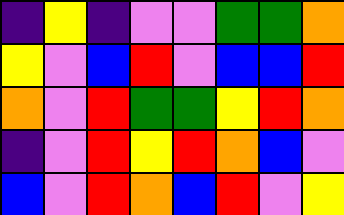[["indigo", "yellow", "indigo", "violet", "violet", "green", "green", "orange"], ["yellow", "violet", "blue", "red", "violet", "blue", "blue", "red"], ["orange", "violet", "red", "green", "green", "yellow", "red", "orange"], ["indigo", "violet", "red", "yellow", "red", "orange", "blue", "violet"], ["blue", "violet", "red", "orange", "blue", "red", "violet", "yellow"]]